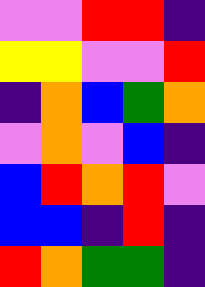[["violet", "violet", "red", "red", "indigo"], ["yellow", "yellow", "violet", "violet", "red"], ["indigo", "orange", "blue", "green", "orange"], ["violet", "orange", "violet", "blue", "indigo"], ["blue", "red", "orange", "red", "violet"], ["blue", "blue", "indigo", "red", "indigo"], ["red", "orange", "green", "green", "indigo"]]